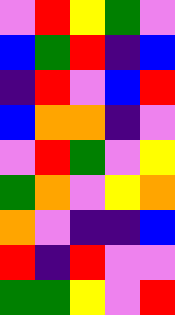[["violet", "red", "yellow", "green", "violet"], ["blue", "green", "red", "indigo", "blue"], ["indigo", "red", "violet", "blue", "red"], ["blue", "orange", "orange", "indigo", "violet"], ["violet", "red", "green", "violet", "yellow"], ["green", "orange", "violet", "yellow", "orange"], ["orange", "violet", "indigo", "indigo", "blue"], ["red", "indigo", "red", "violet", "violet"], ["green", "green", "yellow", "violet", "red"]]